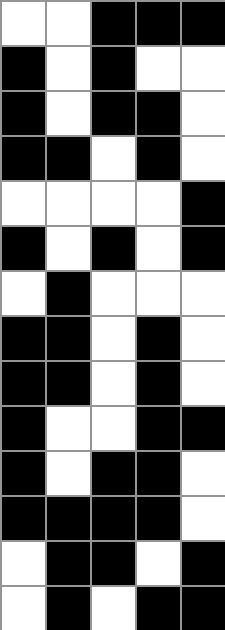[["white", "white", "black", "black", "black"], ["black", "white", "black", "white", "white"], ["black", "white", "black", "black", "white"], ["black", "black", "white", "black", "white"], ["white", "white", "white", "white", "black"], ["black", "white", "black", "white", "black"], ["white", "black", "white", "white", "white"], ["black", "black", "white", "black", "white"], ["black", "black", "white", "black", "white"], ["black", "white", "white", "black", "black"], ["black", "white", "black", "black", "white"], ["black", "black", "black", "black", "white"], ["white", "black", "black", "white", "black"], ["white", "black", "white", "black", "black"]]